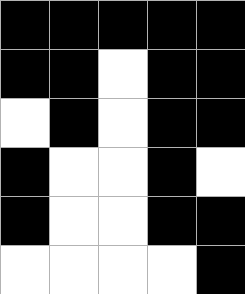[["black", "black", "black", "black", "black"], ["black", "black", "white", "black", "black"], ["white", "black", "white", "black", "black"], ["black", "white", "white", "black", "white"], ["black", "white", "white", "black", "black"], ["white", "white", "white", "white", "black"]]